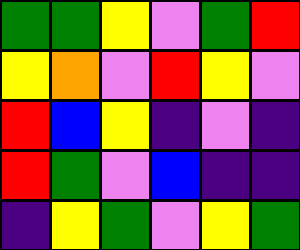[["green", "green", "yellow", "violet", "green", "red"], ["yellow", "orange", "violet", "red", "yellow", "violet"], ["red", "blue", "yellow", "indigo", "violet", "indigo"], ["red", "green", "violet", "blue", "indigo", "indigo"], ["indigo", "yellow", "green", "violet", "yellow", "green"]]